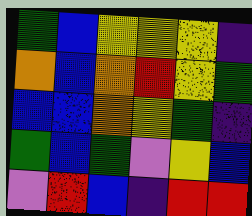[["green", "blue", "yellow", "yellow", "yellow", "indigo"], ["orange", "blue", "orange", "red", "yellow", "green"], ["blue", "blue", "orange", "yellow", "green", "indigo"], ["green", "blue", "green", "violet", "yellow", "blue"], ["violet", "red", "blue", "indigo", "red", "red"]]